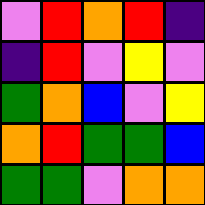[["violet", "red", "orange", "red", "indigo"], ["indigo", "red", "violet", "yellow", "violet"], ["green", "orange", "blue", "violet", "yellow"], ["orange", "red", "green", "green", "blue"], ["green", "green", "violet", "orange", "orange"]]